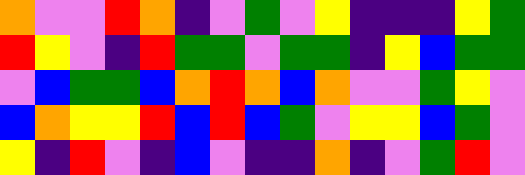[["orange", "violet", "violet", "red", "orange", "indigo", "violet", "green", "violet", "yellow", "indigo", "indigo", "indigo", "yellow", "green"], ["red", "yellow", "violet", "indigo", "red", "green", "green", "violet", "green", "green", "indigo", "yellow", "blue", "green", "green"], ["violet", "blue", "green", "green", "blue", "orange", "red", "orange", "blue", "orange", "violet", "violet", "green", "yellow", "violet"], ["blue", "orange", "yellow", "yellow", "red", "blue", "red", "blue", "green", "violet", "yellow", "yellow", "blue", "green", "violet"], ["yellow", "indigo", "red", "violet", "indigo", "blue", "violet", "indigo", "indigo", "orange", "indigo", "violet", "green", "red", "violet"]]